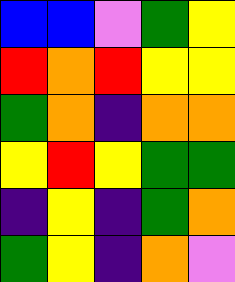[["blue", "blue", "violet", "green", "yellow"], ["red", "orange", "red", "yellow", "yellow"], ["green", "orange", "indigo", "orange", "orange"], ["yellow", "red", "yellow", "green", "green"], ["indigo", "yellow", "indigo", "green", "orange"], ["green", "yellow", "indigo", "orange", "violet"]]